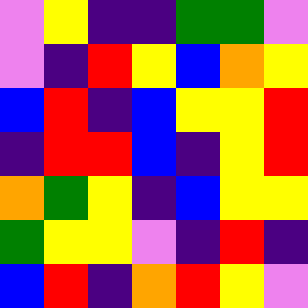[["violet", "yellow", "indigo", "indigo", "green", "green", "violet"], ["violet", "indigo", "red", "yellow", "blue", "orange", "yellow"], ["blue", "red", "indigo", "blue", "yellow", "yellow", "red"], ["indigo", "red", "red", "blue", "indigo", "yellow", "red"], ["orange", "green", "yellow", "indigo", "blue", "yellow", "yellow"], ["green", "yellow", "yellow", "violet", "indigo", "red", "indigo"], ["blue", "red", "indigo", "orange", "red", "yellow", "violet"]]